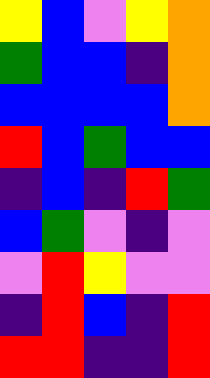[["yellow", "blue", "violet", "yellow", "orange"], ["green", "blue", "blue", "indigo", "orange"], ["blue", "blue", "blue", "blue", "orange"], ["red", "blue", "green", "blue", "blue"], ["indigo", "blue", "indigo", "red", "green"], ["blue", "green", "violet", "indigo", "violet"], ["violet", "red", "yellow", "violet", "violet"], ["indigo", "red", "blue", "indigo", "red"], ["red", "red", "indigo", "indigo", "red"]]